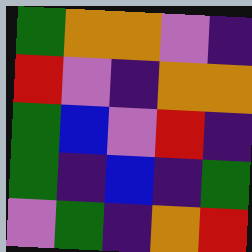[["green", "orange", "orange", "violet", "indigo"], ["red", "violet", "indigo", "orange", "orange"], ["green", "blue", "violet", "red", "indigo"], ["green", "indigo", "blue", "indigo", "green"], ["violet", "green", "indigo", "orange", "red"]]